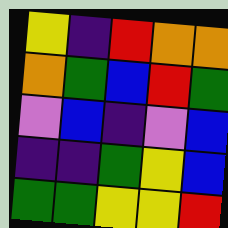[["yellow", "indigo", "red", "orange", "orange"], ["orange", "green", "blue", "red", "green"], ["violet", "blue", "indigo", "violet", "blue"], ["indigo", "indigo", "green", "yellow", "blue"], ["green", "green", "yellow", "yellow", "red"]]